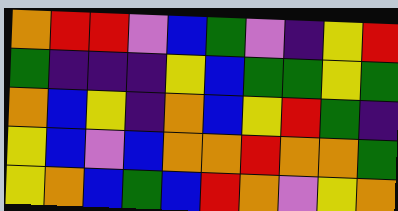[["orange", "red", "red", "violet", "blue", "green", "violet", "indigo", "yellow", "red"], ["green", "indigo", "indigo", "indigo", "yellow", "blue", "green", "green", "yellow", "green"], ["orange", "blue", "yellow", "indigo", "orange", "blue", "yellow", "red", "green", "indigo"], ["yellow", "blue", "violet", "blue", "orange", "orange", "red", "orange", "orange", "green"], ["yellow", "orange", "blue", "green", "blue", "red", "orange", "violet", "yellow", "orange"]]